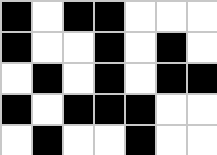[["black", "white", "black", "black", "white", "white", "white"], ["black", "white", "white", "black", "white", "black", "white"], ["white", "black", "white", "black", "white", "black", "black"], ["black", "white", "black", "black", "black", "white", "white"], ["white", "black", "white", "white", "black", "white", "white"]]